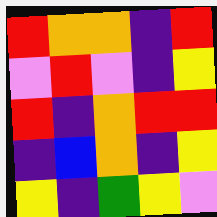[["red", "orange", "orange", "indigo", "red"], ["violet", "red", "violet", "indigo", "yellow"], ["red", "indigo", "orange", "red", "red"], ["indigo", "blue", "orange", "indigo", "yellow"], ["yellow", "indigo", "green", "yellow", "violet"]]